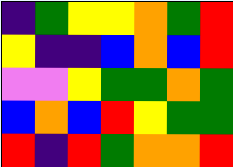[["indigo", "green", "yellow", "yellow", "orange", "green", "red"], ["yellow", "indigo", "indigo", "blue", "orange", "blue", "red"], ["violet", "violet", "yellow", "green", "green", "orange", "green"], ["blue", "orange", "blue", "red", "yellow", "green", "green"], ["red", "indigo", "red", "green", "orange", "orange", "red"]]